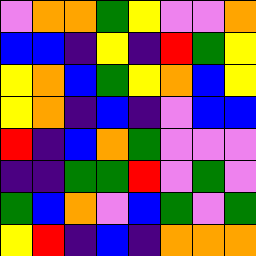[["violet", "orange", "orange", "green", "yellow", "violet", "violet", "orange"], ["blue", "blue", "indigo", "yellow", "indigo", "red", "green", "yellow"], ["yellow", "orange", "blue", "green", "yellow", "orange", "blue", "yellow"], ["yellow", "orange", "indigo", "blue", "indigo", "violet", "blue", "blue"], ["red", "indigo", "blue", "orange", "green", "violet", "violet", "violet"], ["indigo", "indigo", "green", "green", "red", "violet", "green", "violet"], ["green", "blue", "orange", "violet", "blue", "green", "violet", "green"], ["yellow", "red", "indigo", "blue", "indigo", "orange", "orange", "orange"]]